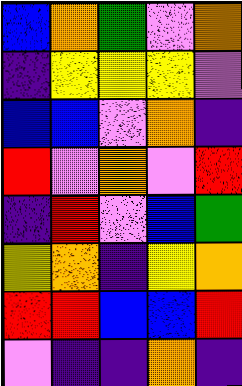[["blue", "orange", "green", "violet", "orange"], ["indigo", "yellow", "yellow", "yellow", "violet"], ["blue", "blue", "violet", "orange", "indigo"], ["red", "violet", "orange", "violet", "red"], ["indigo", "red", "violet", "blue", "green"], ["yellow", "orange", "indigo", "yellow", "orange"], ["red", "red", "blue", "blue", "red"], ["violet", "indigo", "indigo", "orange", "indigo"]]